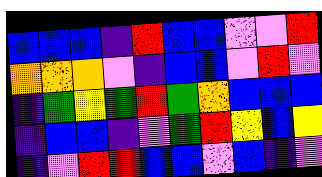[["blue", "blue", "blue", "indigo", "red", "blue", "blue", "violet", "violet", "red"], ["orange", "orange", "orange", "violet", "indigo", "blue", "blue", "violet", "red", "violet"], ["indigo", "green", "yellow", "green", "red", "green", "orange", "blue", "blue", "blue"], ["indigo", "blue", "blue", "indigo", "violet", "green", "red", "yellow", "blue", "yellow"], ["indigo", "violet", "red", "red", "blue", "blue", "violet", "blue", "indigo", "violet"]]